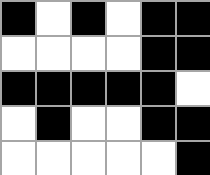[["black", "white", "black", "white", "black", "black"], ["white", "white", "white", "white", "black", "black"], ["black", "black", "black", "black", "black", "white"], ["white", "black", "white", "white", "black", "black"], ["white", "white", "white", "white", "white", "black"]]